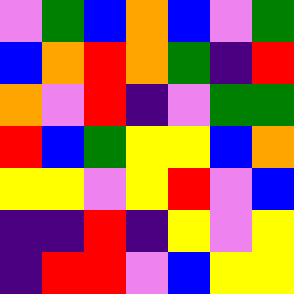[["violet", "green", "blue", "orange", "blue", "violet", "green"], ["blue", "orange", "red", "orange", "green", "indigo", "red"], ["orange", "violet", "red", "indigo", "violet", "green", "green"], ["red", "blue", "green", "yellow", "yellow", "blue", "orange"], ["yellow", "yellow", "violet", "yellow", "red", "violet", "blue"], ["indigo", "indigo", "red", "indigo", "yellow", "violet", "yellow"], ["indigo", "red", "red", "violet", "blue", "yellow", "yellow"]]